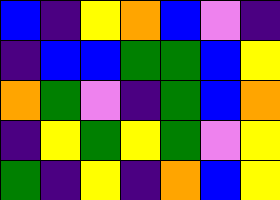[["blue", "indigo", "yellow", "orange", "blue", "violet", "indigo"], ["indigo", "blue", "blue", "green", "green", "blue", "yellow"], ["orange", "green", "violet", "indigo", "green", "blue", "orange"], ["indigo", "yellow", "green", "yellow", "green", "violet", "yellow"], ["green", "indigo", "yellow", "indigo", "orange", "blue", "yellow"]]